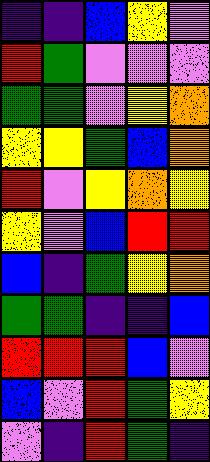[["indigo", "indigo", "blue", "yellow", "violet"], ["red", "green", "violet", "violet", "violet"], ["green", "green", "violet", "yellow", "orange"], ["yellow", "yellow", "green", "blue", "orange"], ["red", "violet", "yellow", "orange", "yellow"], ["yellow", "violet", "blue", "red", "red"], ["blue", "indigo", "green", "yellow", "orange"], ["green", "green", "indigo", "indigo", "blue"], ["red", "red", "red", "blue", "violet"], ["blue", "violet", "red", "green", "yellow"], ["violet", "indigo", "red", "green", "indigo"]]